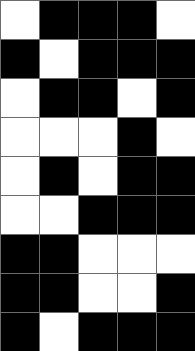[["white", "black", "black", "black", "white"], ["black", "white", "black", "black", "black"], ["white", "black", "black", "white", "black"], ["white", "white", "white", "black", "white"], ["white", "black", "white", "black", "black"], ["white", "white", "black", "black", "black"], ["black", "black", "white", "white", "white"], ["black", "black", "white", "white", "black"], ["black", "white", "black", "black", "black"]]